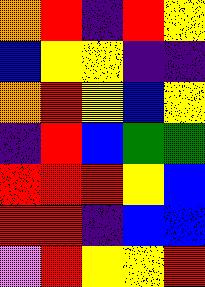[["orange", "red", "indigo", "red", "yellow"], ["blue", "yellow", "yellow", "indigo", "indigo"], ["orange", "red", "yellow", "blue", "yellow"], ["indigo", "red", "blue", "green", "green"], ["red", "red", "red", "yellow", "blue"], ["red", "red", "indigo", "blue", "blue"], ["violet", "red", "yellow", "yellow", "red"]]